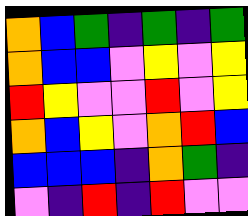[["orange", "blue", "green", "indigo", "green", "indigo", "green"], ["orange", "blue", "blue", "violet", "yellow", "violet", "yellow"], ["red", "yellow", "violet", "violet", "red", "violet", "yellow"], ["orange", "blue", "yellow", "violet", "orange", "red", "blue"], ["blue", "blue", "blue", "indigo", "orange", "green", "indigo"], ["violet", "indigo", "red", "indigo", "red", "violet", "violet"]]